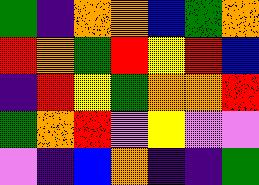[["green", "indigo", "orange", "orange", "blue", "green", "orange"], ["red", "orange", "green", "red", "yellow", "red", "blue"], ["indigo", "red", "yellow", "green", "orange", "orange", "red"], ["green", "orange", "red", "violet", "yellow", "violet", "violet"], ["violet", "indigo", "blue", "orange", "indigo", "indigo", "green"]]